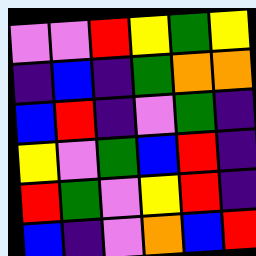[["violet", "violet", "red", "yellow", "green", "yellow"], ["indigo", "blue", "indigo", "green", "orange", "orange"], ["blue", "red", "indigo", "violet", "green", "indigo"], ["yellow", "violet", "green", "blue", "red", "indigo"], ["red", "green", "violet", "yellow", "red", "indigo"], ["blue", "indigo", "violet", "orange", "blue", "red"]]